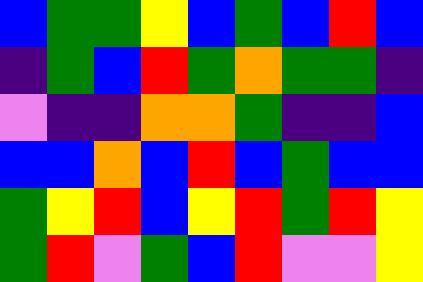[["blue", "green", "green", "yellow", "blue", "green", "blue", "red", "blue"], ["indigo", "green", "blue", "red", "green", "orange", "green", "green", "indigo"], ["violet", "indigo", "indigo", "orange", "orange", "green", "indigo", "indigo", "blue"], ["blue", "blue", "orange", "blue", "red", "blue", "green", "blue", "blue"], ["green", "yellow", "red", "blue", "yellow", "red", "green", "red", "yellow"], ["green", "red", "violet", "green", "blue", "red", "violet", "violet", "yellow"]]